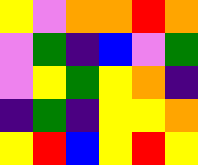[["yellow", "violet", "orange", "orange", "red", "orange"], ["violet", "green", "indigo", "blue", "violet", "green"], ["violet", "yellow", "green", "yellow", "orange", "indigo"], ["indigo", "green", "indigo", "yellow", "yellow", "orange"], ["yellow", "red", "blue", "yellow", "red", "yellow"]]